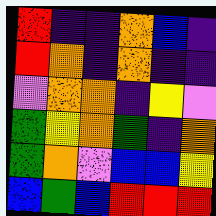[["red", "indigo", "indigo", "orange", "blue", "indigo"], ["red", "orange", "indigo", "orange", "indigo", "indigo"], ["violet", "orange", "orange", "indigo", "yellow", "violet"], ["green", "yellow", "orange", "green", "indigo", "orange"], ["green", "orange", "violet", "blue", "blue", "yellow"], ["blue", "green", "blue", "red", "red", "red"]]